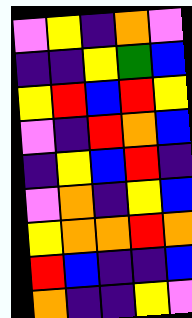[["violet", "yellow", "indigo", "orange", "violet"], ["indigo", "indigo", "yellow", "green", "blue"], ["yellow", "red", "blue", "red", "yellow"], ["violet", "indigo", "red", "orange", "blue"], ["indigo", "yellow", "blue", "red", "indigo"], ["violet", "orange", "indigo", "yellow", "blue"], ["yellow", "orange", "orange", "red", "orange"], ["red", "blue", "indigo", "indigo", "blue"], ["orange", "indigo", "indigo", "yellow", "violet"]]